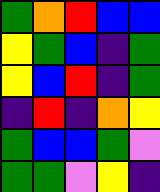[["green", "orange", "red", "blue", "blue"], ["yellow", "green", "blue", "indigo", "green"], ["yellow", "blue", "red", "indigo", "green"], ["indigo", "red", "indigo", "orange", "yellow"], ["green", "blue", "blue", "green", "violet"], ["green", "green", "violet", "yellow", "indigo"]]